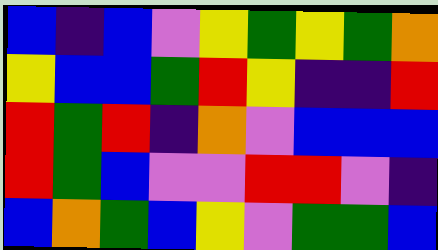[["blue", "indigo", "blue", "violet", "yellow", "green", "yellow", "green", "orange"], ["yellow", "blue", "blue", "green", "red", "yellow", "indigo", "indigo", "red"], ["red", "green", "red", "indigo", "orange", "violet", "blue", "blue", "blue"], ["red", "green", "blue", "violet", "violet", "red", "red", "violet", "indigo"], ["blue", "orange", "green", "blue", "yellow", "violet", "green", "green", "blue"]]